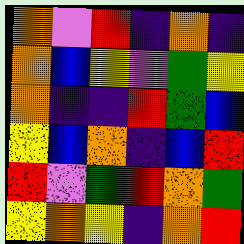[["orange", "violet", "red", "indigo", "orange", "indigo"], ["orange", "blue", "yellow", "violet", "green", "yellow"], ["orange", "indigo", "indigo", "red", "green", "blue"], ["yellow", "blue", "orange", "indigo", "blue", "red"], ["red", "violet", "green", "red", "orange", "green"], ["yellow", "orange", "yellow", "indigo", "orange", "red"]]